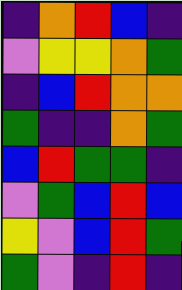[["indigo", "orange", "red", "blue", "indigo"], ["violet", "yellow", "yellow", "orange", "green"], ["indigo", "blue", "red", "orange", "orange"], ["green", "indigo", "indigo", "orange", "green"], ["blue", "red", "green", "green", "indigo"], ["violet", "green", "blue", "red", "blue"], ["yellow", "violet", "blue", "red", "green"], ["green", "violet", "indigo", "red", "indigo"]]